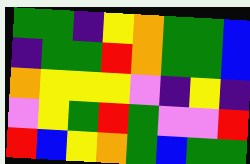[["green", "green", "indigo", "yellow", "orange", "green", "green", "blue"], ["indigo", "green", "green", "red", "orange", "green", "green", "blue"], ["orange", "yellow", "yellow", "yellow", "violet", "indigo", "yellow", "indigo"], ["violet", "yellow", "green", "red", "green", "violet", "violet", "red"], ["red", "blue", "yellow", "orange", "green", "blue", "green", "green"]]